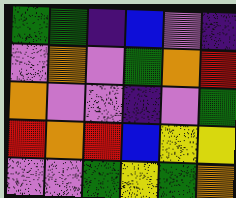[["green", "green", "indigo", "blue", "violet", "indigo"], ["violet", "orange", "violet", "green", "orange", "red"], ["orange", "violet", "violet", "indigo", "violet", "green"], ["red", "orange", "red", "blue", "yellow", "yellow"], ["violet", "violet", "green", "yellow", "green", "orange"]]